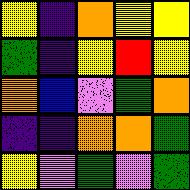[["yellow", "indigo", "orange", "yellow", "yellow"], ["green", "indigo", "yellow", "red", "yellow"], ["orange", "blue", "violet", "green", "orange"], ["indigo", "indigo", "orange", "orange", "green"], ["yellow", "violet", "green", "violet", "green"]]